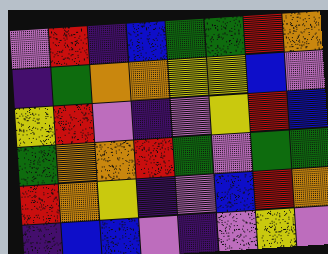[["violet", "red", "indigo", "blue", "green", "green", "red", "orange"], ["indigo", "green", "orange", "orange", "yellow", "yellow", "blue", "violet"], ["yellow", "red", "violet", "indigo", "violet", "yellow", "red", "blue"], ["green", "orange", "orange", "red", "green", "violet", "green", "green"], ["red", "orange", "yellow", "indigo", "violet", "blue", "red", "orange"], ["indigo", "blue", "blue", "violet", "indigo", "violet", "yellow", "violet"]]